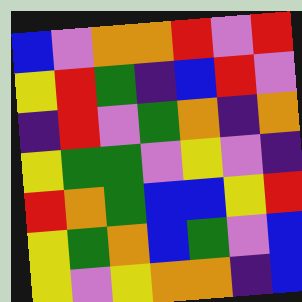[["blue", "violet", "orange", "orange", "red", "violet", "red"], ["yellow", "red", "green", "indigo", "blue", "red", "violet"], ["indigo", "red", "violet", "green", "orange", "indigo", "orange"], ["yellow", "green", "green", "violet", "yellow", "violet", "indigo"], ["red", "orange", "green", "blue", "blue", "yellow", "red"], ["yellow", "green", "orange", "blue", "green", "violet", "blue"], ["yellow", "violet", "yellow", "orange", "orange", "indigo", "blue"]]